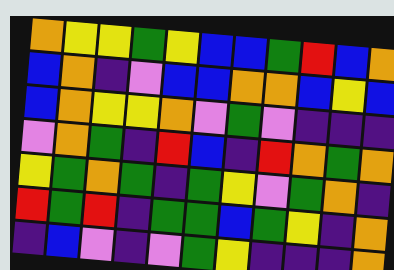[["orange", "yellow", "yellow", "green", "yellow", "blue", "blue", "green", "red", "blue", "orange"], ["blue", "orange", "indigo", "violet", "blue", "blue", "orange", "orange", "blue", "yellow", "blue"], ["blue", "orange", "yellow", "yellow", "orange", "violet", "green", "violet", "indigo", "indigo", "indigo"], ["violet", "orange", "green", "indigo", "red", "blue", "indigo", "red", "orange", "green", "orange"], ["yellow", "green", "orange", "green", "indigo", "green", "yellow", "violet", "green", "orange", "indigo"], ["red", "green", "red", "indigo", "green", "green", "blue", "green", "yellow", "indigo", "orange"], ["indigo", "blue", "violet", "indigo", "violet", "green", "yellow", "indigo", "indigo", "indigo", "orange"]]